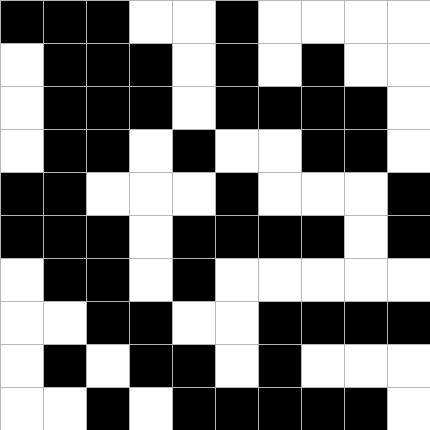[["black", "black", "black", "white", "white", "black", "white", "white", "white", "white"], ["white", "black", "black", "black", "white", "black", "white", "black", "white", "white"], ["white", "black", "black", "black", "white", "black", "black", "black", "black", "white"], ["white", "black", "black", "white", "black", "white", "white", "black", "black", "white"], ["black", "black", "white", "white", "white", "black", "white", "white", "white", "black"], ["black", "black", "black", "white", "black", "black", "black", "black", "white", "black"], ["white", "black", "black", "white", "black", "white", "white", "white", "white", "white"], ["white", "white", "black", "black", "white", "white", "black", "black", "black", "black"], ["white", "black", "white", "black", "black", "white", "black", "white", "white", "white"], ["white", "white", "black", "white", "black", "black", "black", "black", "black", "white"]]